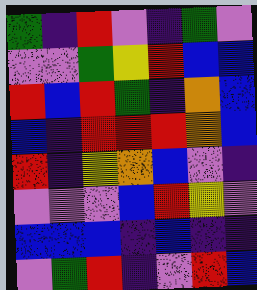[["green", "indigo", "red", "violet", "indigo", "green", "violet"], ["violet", "violet", "green", "yellow", "red", "blue", "blue"], ["red", "blue", "red", "green", "indigo", "orange", "blue"], ["blue", "indigo", "red", "red", "red", "orange", "blue"], ["red", "indigo", "yellow", "orange", "blue", "violet", "indigo"], ["violet", "violet", "violet", "blue", "red", "yellow", "violet"], ["blue", "blue", "blue", "indigo", "blue", "indigo", "indigo"], ["violet", "green", "red", "indigo", "violet", "red", "blue"]]